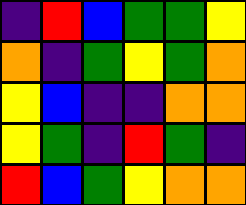[["indigo", "red", "blue", "green", "green", "yellow"], ["orange", "indigo", "green", "yellow", "green", "orange"], ["yellow", "blue", "indigo", "indigo", "orange", "orange"], ["yellow", "green", "indigo", "red", "green", "indigo"], ["red", "blue", "green", "yellow", "orange", "orange"]]